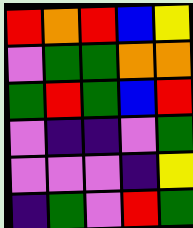[["red", "orange", "red", "blue", "yellow"], ["violet", "green", "green", "orange", "orange"], ["green", "red", "green", "blue", "red"], ["violet", "indigo", "indigo", "violet", "green"], ["violet", "violet", "violet", "indigo", "yellow"], ["indigo", "green", "violet", "red", "green"]]